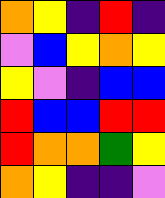[["orange", "yellow", "indigo", "red", "indigo"], ["violet", "blue", "yellow", "orange", "yellow"], ["yellow", "violet", "indigo", "blue", "blue"], ["red", "blue", "blue", "red", "red"], ["red", "orange", "orange", "green", "yellow"], ["orange", "yellow", "indigo", "indigo", "violet"]]